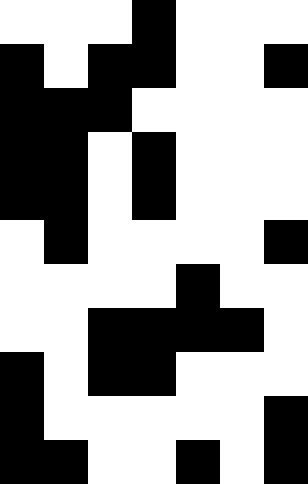[["white", "white", "white", "black", "white", "white", "white"], ["black", "white", "black", "black", "white", "white", "black"], ["black", "black", "black", "white", "white", "white", "white"], ["black", "black", "white", "black", "white", "white", "white"], ["black", "black", "white", "black", "white", "white", "white"], ["white", "black", "white", "white", "white", "white", "black"], ["white", "white", "white", "white", "black", "white", "white"], ["white", "white", "black", "black", "black", "black", "white"], ["black", "white", "black", "black", "white", "white", "white"], ["black", "white", "white", "white", "white", "white", "black"], ["black", "black", "white", "white", "black", "white", "black"]]